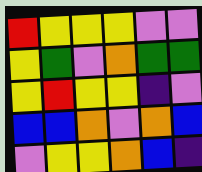[["red", "yellow", "yellow", "yellow", "violet", "violet"], ["yellow", "green", "violet", "orange", "green", "green"], ["yellow", "red", "yellow", "yellow", "indigo", "violet"], ["blue", "blue", "orange", "violet", "orange", "blue"], ["violet", "yellow", "yellow", "orange", "blue", "indigo"]]